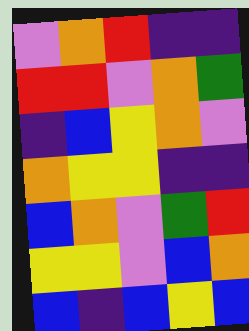[["violet", "orange", "red", "indigo", "indigo"], ["red", "red", "violet", "orange", "green"], ["indigo", "blue", "yellow", "orange", "violet"], ["orange", "yellow", "yellow", "indigo", "indigo"], ["blue", "orange", "violet", "green", "red"], ["yellow", "yellow", "violet", "blue", "orange"], ["blue", "indigo", "blue", "yellow", "blue"]]